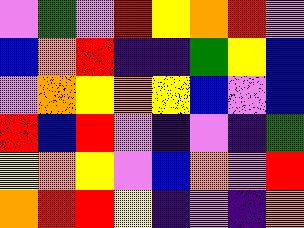[["violet", "green", "violet", "red", "yellow", "orange", "red", "violet"], ["blue", "orange", "red", "indigo", "indigo", "green", "yellow", "blue"], ["violet", "orange", "yellow", "orange", "yellow", "blue", "violet", "blue"], ["red", "blue", "red", "violet", "indigo", "violet", "indigo", "green"], ["yellow", "orange", "yellow", "violet", "blue", "orange", "violet", "red"], ["orange", "red", "red", "yellow", "indigo", "violet", "indigo", "orange"]]